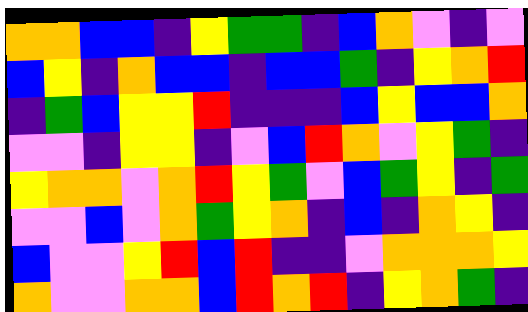[["orange", "orange", "blue", "blue", "indigo", "yellow", "green", "green", "indigo", "blue", "orange", "violet", "indigo", "violet"], ["blue", "yellow", "indigo", "orange", "blue", "blue", "indigo", "blue", "blue", "green", "indigo", "yellow", "orange", "red"], ["indigo", "green", "blue", "yellow", "yellow", "red", "indigo", "indigo", "indigo", "blue", "yellow", "blue", "blue", "orange"], ["violet", "violet", "indigo", "yellow", "yellow", "indigo", "violet", "blue", "red", "orange", "violet", "yellow", "green", "indigo"], ["yellow", "orange", "orange", "violet", "orange", "red", "yellow", "green", "violet", "blue", "green", "yellow", "indigo", "green"], ["violet", "violet", "blue", "violet", "orange", "green", "yellow", "orange", "indigo", "blue", "indigo", "orange", "yellow", "indigo"], ["blue", "violet", "violet", "yellow", "red", "blue", "red", "indigo", "indigo", "violet", "orange", "orange", "orange", "yellow"], ["orange", "violet", "violet", "orange", "orange", "blue", "red", "orange", "red", "indigo", "yellow", "orange", "green", "indigo"]]